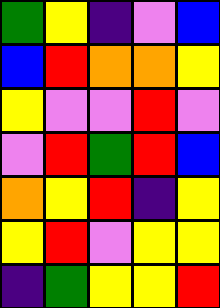[["green", "yellow", "indigo", "violet", "blue"], ["blue", "red", "orange", "orange", "yellow"], ["yellow", "violet", "violet", "red", "violet"], ["violet", "red", "green", "red", "blue"], ["orange", "yellow", "red", "indigo", "yellow"], ["yellow", "red", "violet", "yellow", "yellow"], ["indigo", "green", "yellow", "yellow", "red"]]